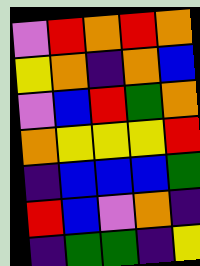[["violet", "red", "orange", "red", "orange"], ["yellow", "orange", "indigo", "orange", "blue"], ["violet", "blue", "red", "green", "orange"], ["orange", "yellow", "yellow", "yellow", "red"], ["indigo", "blue", "blue", "blue", "green"], ["red", "blue", "violet", "orange", "indigo"], ["indigo", "green", "green", "indigo", "yellow"]]